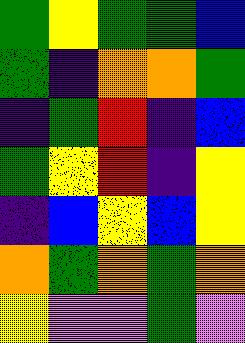[["green", "yellow", "green", "green", "blue"], ["green", "indigo", "orange", "orange", "green"], ["indigo", "green", "red", "indigo", "blue"], ["green", "yellow", "red", "indigo", "yellow"], ["indigo", "blue", "yellow", "blue", "yellow"], ["orange", "green", "orange", "green", "orange"], ["yellow", "violet", "violet", "green", "violet"]]